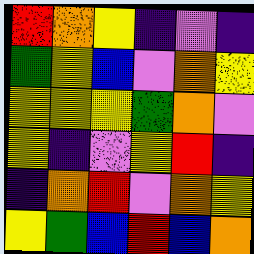[["red", "orange", "yellow", "indigo", "violet", "indigo"], ["green", "yellow", "blue", "violet", "orange", "yellow"], ["yellow", "yellow", "yellow", "green", "orange", "violet"], ["yellow", "indigo", "violet", "yellow", "red", "indigo"], ["indigo", "orange", "red", "violet", "orange", "yellow"], ["yellow", "green", "blue", "red", "blue", "orange"]]